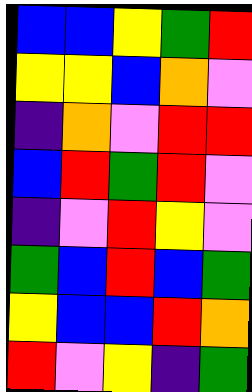[["blue", "blue", "yellow", "green", "red"], ["yellow", "yellow", "blue", "orange", "violet"], ["indigo", "orange", "violet", "red", "red"], ["blue", "red", "green", "red", "violet"], ["indigo", "violet", "red", "yellow", "violet"], ["green", "blue", "red", "blue", "green"], ["yellow", "blue", "blue", "red", "orange"], ["red", "violet", "yellow", "indigo", "green"]]